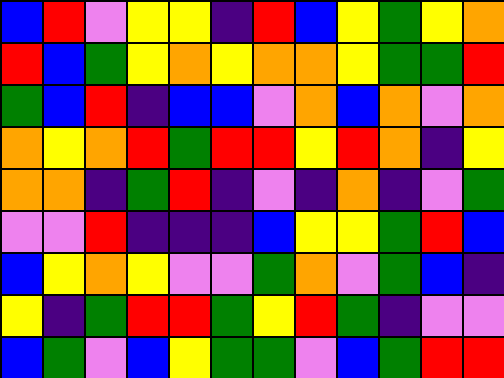[["blue", "red", "violet", "yellow", "yellow", "indigo", "red", "blue", "yellow", "green", "yellow", "orange"], ["red", "blue", "green", "yellow", "orange", "yellow", "orange", "orange", "yellow", "green", "green", "red"], ["green", "blue", "red", "indigo", "blue", "blue", "violet", "orange", "blue", "orange", "violet", "orange"], ["orange", "yellow", "orange", "red", "green", "red", "red", "yellow", "red", "orange", "indigo", "yellow"], ["orange", "orange", "indigo", "green", "red", "indigo", "violet", "indigo", "orange", "indigo", "violet", "green"], ["violet", "violet", "red", "indigo", "indigo", "indigo", "blue", "yellow", "yellow", "green", "red", "blue"], ["blue", "yellow", "orange", "yellow", "violet", "violet", "green", "orange", "violet", "green", "blue", "indigo"], ["yellow", "indigo", "green", "red", "red", "green", "yellow", "red", "green", "indigo", "violet", "violet"], ["blue", "green", "violet", "blue", "yellow", "green", "green", "violet", "blue", "green", "red", "red"]]